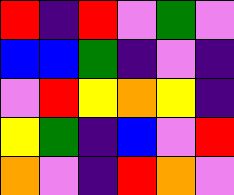[["red", "indigo", "red", "violet", "green", "violet"], ["blue", "blue", "green", "indigo", "violet", "indigo"], ["violet", "red", "yellow", "orange", "yellow", "indigo"], ["yellow", "green", "indigo", "blue", "violet", "red"], ["orange", "violet", "indigo", "red", "orange", "violet"]]